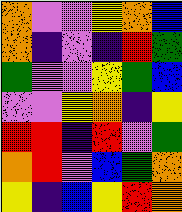[["orange", "violet", "violet", "yellow", "orange", "blue"], ["orange", "indigo", "violet", "indigo", "red", "green"], ["green", "violet", "violet", "yellow", "green", "blue"], ["violet", "violet", "yellow", "orange", "indigo", "yellow"], ["red", "red", "indigo", "red", "violet", "green"], ["orange", "red", "violet", "blue", "green", "orange"], ["yellow", "indigo", "blue", "yellow", "red", "orange"]]